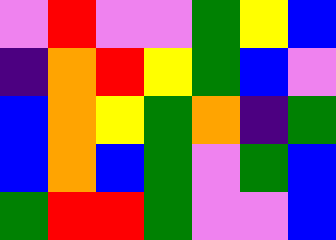[["violet", "red", "violet", "violet", "green", "yellow", "blue"], ["indigo", "orange", "red", "yellow", "green", "blue", "violet"], ["blue", "orange", "yellow", "green", "orange", "indigo", "green"], ["blue", "orange", "blue", "green", "violet", "green", "blue"], ["green", "red", "red", "green", "violet", "violet", "blue"]]